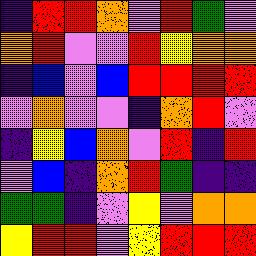[["indigo", "red", "red", "orange", "violet", "red", "green", "violet"], ["orange", "red", "violet", "violet", "red", "yellow", "orange", "orange"], ["indigo", "blue", "violet", "blue", "red", "red", "red", "red"], ["violet", "orange", "violet", "violet", "indigo", "orange", "red", "violet"], ["indigo", "yellow", "blue", "orange", "violet", "red", "indigo", "red"], ["violet", "blue", "indigo", "orange", "red", "green", "indigo", "indigo"], ["green", "green", "indigo", "violet", "yellow", "violet", "orange", "orange"], ["yellow", "red", "red", "violet", "yellow", "red", "red", "red"]]